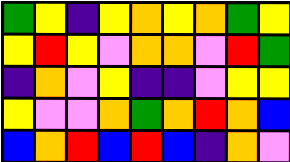[["green", "yellow", "indigo", "yellow", "orange", "yellow", "orange", "green", "yellow"], ["yellow", "red", "yellow", "violet", "orange", "orange", "violet", "red", "green"], ["indigo", "orange", "violet", "yellow", "indigo", "indigo", "violet", "yellow", "yellow"], ["yellow", "violet", "violet", "orange", "green", "orange", "red", "orange", "blue"], ["blue", "orange", "red", "blue", "red", "blue", "indigo", "orange", "violet"]]